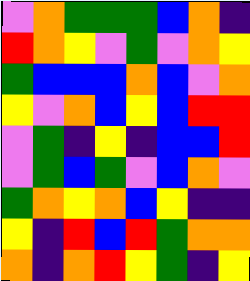[["violet", "orange", "green", "green", "green", "blue", "orange", "indigo"], ["red", "orange", "yellow", "violet", "green", "violet", "orange", "yellow"], ["green", "blue", "blue", "blue", "orange", "blue", "violet", "orange"], ["yellow", "violet", "orange", "blue", "yellow", "blue", "red", "red"], ["violet", "green", "indigo", "yellow", "indigo", "blue", "blue", "red"], ["violet", "green", "blue", "green", "violet", "blue", "orange", "violet"], ["green", "orange", "yellow", "orange", "blue", "yellow", "indigo", "indigo"], ["yellow", "indigo", "red", "blue", "red", "green", "orange", "orange"], ["orange", "indigo", "orange", "red", "yellow", "green", "indigo", "yellow"]]